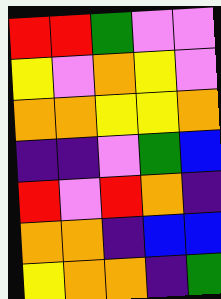[["red", "red", "green", "violet", "violet"], ["yellow", "violet", "orange", "yellow", "violet"], ["orange", "orange", "yellow", "yellow", "orange"], ["indigo", "indigo", "violet", "green", "blue"], ["red", "violet", "red", "orange", "indigo"], ["orange", "orange", "indigo", "blue", "blue"], ["yellow", "orange", "orange", "indigo", "green"]]